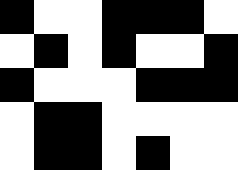[["black", "white", "white", "black", "black", "black", "white"], ["white", "black", "white", "black", "white", "white", "black"], ["black", "white", "white", "white", "black", "black", "black"], ["white", "black", "black", "white", "white", "white", "white"], ["white", "black", "black", "white", "black", "white", "white"]]